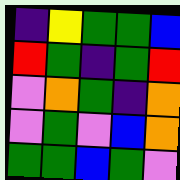[["indigo", "yellow", "green", "green", "blue"], ["red", "green", "indigo", "green", "red"], ["violet", "orange", "green", "indigo", "orange"], ["violet", "green", "violet", "blue", "orange"], ["green", "green", "blue", "green", "violet"]]